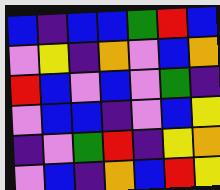[["blue", "indigo", "blue", "blue", "green", "red", "blue"], ["violet", "yellow", "indigo", "orange", "violet", "blue", "orange"], ["red", "blue", "violet", "blue", "violet", "green", "indigo"], ["violet", "blue", "blue", "indigo", "violet", "blue", "yellow"], ["indigo", "violet", "green", "red", "indigo", "yellow", "orange"], ["violet", "blue", "indigo", "orange", "blue", "red", "yellow"]]